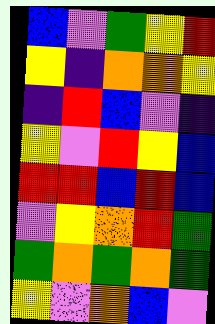[["blue", "violet", "green", "yellow", "red"], ["yellow", "indigo", "orange", "orange", "yellow"], ["indigo", "red", "blue", "violet", "indigo"], ["yellow", "violet", "red", "yellow", "blue"], ["red", "red", "blue", "red", "blue"], ["violet", "yellow", "orange", "red", "green"], ["green", "orange", "green", "orange", "green"], ["yellow", "violet", "orange", "blue", "violet"]]